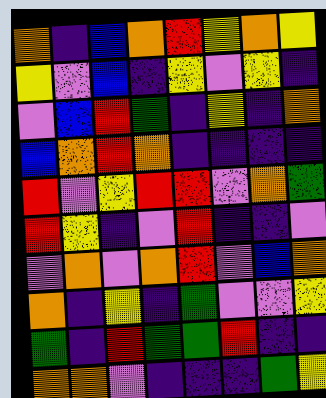[["orange", "indigo", "blue", "orange", "red", "yellow", "orange", "yellow"], ["yellow", "violet", "blue", "indigo", "yellow", "violet", "yellow", "indigo"], ["violet", "blue", "red", "green", "indigo", "yellow", "indigo", "orange"], ["blue", "orange", "red", "orange", "indigo", "indigo", "indigo", "indigo"], ["red", "violet", "yellow", "red", "red", "violet", "orange", "green"], ["red", "yellow", "indigo", "violet", "red", "indigo", "indigo", "violet"], ["violet", "orange", "violet", "orange", "red", "violet", "blue", "orange"], ["orange", "indigo", "yellow", "indigo", "green", "violet", "violet", "yellow"], ["green", "indigo", "red", "green", "green", "red", "indigo", "indigo"], ["orange", "orange", "violet", "indigo", "indigo", "indigo", "green", "yellow"]]